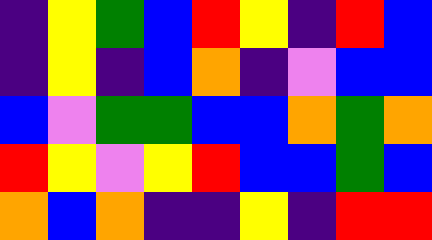[["indigo", "yellow", "green", "blue", "red", "yellow", "indigo", "red", "blue"], ["indigo", "yellow", "indigo", "blue", "orange", "indigo", "violet", "blue", "blue"], ["blue", "violet", "green", "green", "blue", "blue", "orange", "green", "orange"], ["red", "yellow", "violet", "yellow", "red", "blue", "blue", "green", "blue"], ["orange", "blue", "orange", "indigo", "indigo", "yellow", "indigo", "red", "red"]]